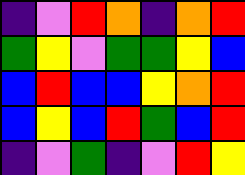[["indigo", "violet", "red", "orange", "indigo", "orange", "red"], ["green", "yellow", "violet", "green", "green", "yellow", "blue"], ["blue", "red", "blue", "blue", "yellow", "orange", "red"], ["blue", "yellow", "blue", "red", "green", "blue", "red"], ["indigo", "violet", "green", "indigo", "violet", "red", "yellow"]]